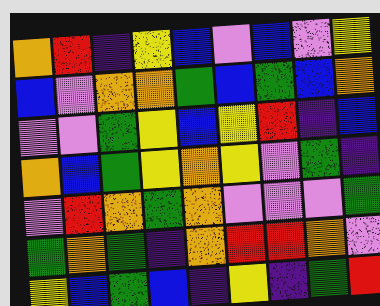[["orange", "red", "indigo", "yellow", "blue", "violet", "blue", "violet", "yellow"], ["blue", "violet", "orange", "orange", "green", "blue", "green", "blue", "orange"], ["violet", "violet", "green", "yellow", "blue", "yellow", "red", "indigo", "blue"], ["orange", "blue", "green", "yellow", "orange", "yellow", "violet", "green", "indigo"], ["violet", "red", "orange", "green", "orange", "violet", "violet", "violet", "green"], ["green", "orange", "green", "indigo", "orange", "red", "red", "orange", "violet"], ["yellow", "blue", "green", "blue", "indigo", "yellow", "indigo", "green", "red"]]